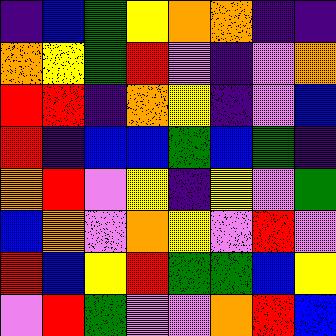[["indigo", "blue", "green", "yellow", "orange", "orange", "indigo", "indigo"], ["orange", "yellow", "green", "red", "violet", "indigo", "violet", "orange"], ["red", "red", "indigo", "orange", "yellow", "indigo", "violet", "blue"], ["red", "indigo", "blue", "blue", "green", "blue", "green", "indigo"], ["orange", "red", "violet", "yellow", "indigo", "yellow", "violet", "green"], ["blue", "orange", "violet", "orange", "yellow", "violet", "red", "violet"], ["red", "blue", "yellow", "red", "green", "green", "blue", "yellow"], ["violet", "red", "green", "violet", "violet", "orange", "red", "blue"]]